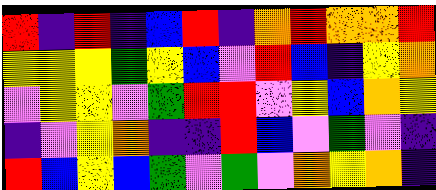[["red", "indigo", "red", "indigo", "blue", "red", "indigo", "orange", "red", "orange", "orange", "red"], ["yellow", "yellow", "yellow", "green", "yellow", "blue", "violet", "red", "blue", "indigo", "yellow", "orange"], ["violet", "yellow", "yellow", "violet", "green", "red", "red", "violet", "yellow", "blue", "orange", "yellow"], ["indigo", "violet", "yellow", "orange", "indigo", "indigo", "red", "blue", "violet", "green", "violet", "indigo"], ["red", "blue", "yellow", "blue", "green", "violet", "green", "violet", "orange", "yellow", "orange", "indigo"]]